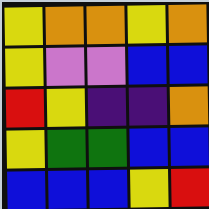[["yellow", "orange", "orange", "yellow", "orange"], ["yellow", "violet", "violet", "blue", "blue"], ["red", "yellow", "indigo", "indigo", "orange"], ["yellow", "green", "green", "blue", "blue"], ["blue", "blue", "blue", "yellow", "red"]]